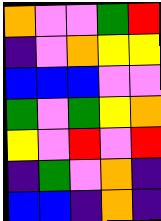[["orange", "violet", "violet", "green", "red"], ["indigo", "violet", "orange", "yellow", "yellow"], ["blue", "blue", "blue", "violet", "violet"], ["green", "violet", "green", "yellow", "orange"], ["yellow", "violet", "red", "violet", "red"], ["indigo", "green", "violet", "orange", "indigo"], ["blue", "blue", "indigo", "orange", "indigo"]]